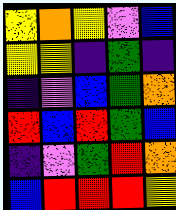[["yellow", "orange", "yellow", "violet", "blue"], ["yellow", "yellow", "indigo", "green", "indigo"], ["indigo", "violet", "blue", "green", "orange"], ["red", "blue", "red", "green", "blue"], ["indigo", "violet", "green", "red", "orange"], ["blue", "red", "red", "red", "yellow"]]